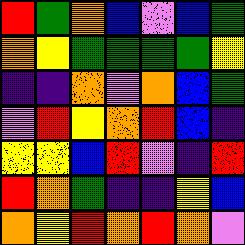[["red", "green", "orange", "blue", "violet", "blue", "green"], ["orange", "yellow", "green", "green", "green", "green", "yellow"], ["indigo", "indigo", "orange", "violet", "orange", "blue", "green"], ["violet", "red", "yellow", "orange", "red", "blue", "indigo"], ["yellow", "yellow", "blue", "red", "violet", "indigo", "red"], ["red", "orange", "green", "indigo", "indigo", "yellow", "blue"], ["orange", "yellow", "red", "orange", "red", "orange", "violet"]]